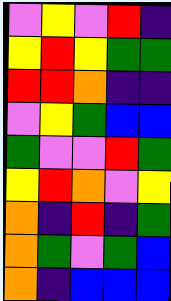[["violet", "yellow", "violet", "red", "indigo"], ["yellow", "red", "yellow", "green", "green"], ["red", "red", "orange", "indigo", "indigo"], ["violet", "yellow", "green", "blue", "blue"], ["green", "violet", "violet", "red", "green"], ["yellow", "red", "orange", "violet", "yellow"], ["orange", "indigo", "red", "indigo", "green"], ["orange", "green", "violet", "green", "blue"], ["orange", "indigo", "blue", "blue", "blue"]]